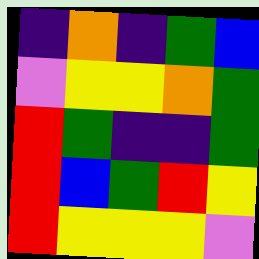[["indigo", "orange", "indigo", "green", "blue"], ["violet", "yellow", "yellow", "orange", "green"], ["red", "green", "indigo", "indigo", "green"], ["red", "blue", "green", "red", "yellow"], ["red", "yellow", "yellow", "yellow", "violet"]]